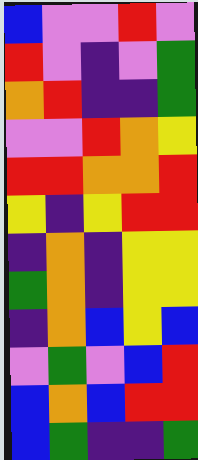[["blue", "violet", "violet", "red", "violet"], ["red", "violet", "indigo", "violet", "green"], ["orange", "red", "indigo", "indigo", "green"], ["violet", "violet", "red", "orange", "yellow"], ["red", "red", "orange", "orange", "red"], ["yellow", "indigo", "yellow", "red", "red"], ["indigo", "orange", "indigo", "yellow", "yellow"], ["green", "orange", "indigo", "yellow", "yellow"], ["indigo", "orange", "blue", "yellow", "blue"], ["violet", "green", "violet", "blue", "red"], ["blue", "orange", "blue", "red", "red"], ["blue", "green", "indigo", "indigo", "green"]]